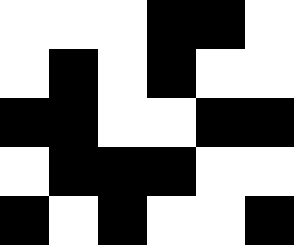[["white", "white", "white", "black", "black", "white"], ["white", "black", "white", "black", "white", "white"], ["black", "black", "white", "white", "black", "black"], ["white", "black", "black", "black", "white", "white"], ["black", "white", "black", "white", "white", "black"]]